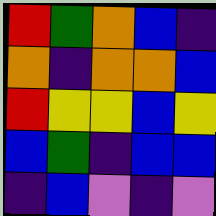[["red", "green", "orange", "blue", "indigo"], ["orange", "indigo", "orange", "orange", "blue"], ["red", "yellow", "yellow", "blue", "yellow"], ["blue", "green", "indigo", "blue", "blue"], ["indigo", "blue", "violet", "indigo", "violet"]]